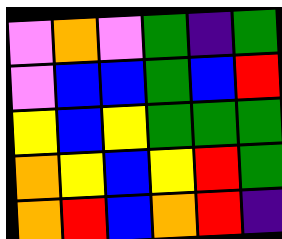[["violet", "orange", "violet", "green", "indigo", "green"], ["violet", "blue", "blue", "green", "blue", "red"], ["yellow", "blue", "yellow", "green", "green", "green"], ["orange", "yellow", "blue", "yellow", "red", "green"], ["orange", "red", "blue", "orange", "red", "indigo"]]